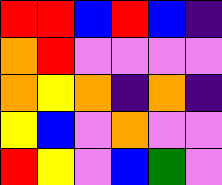[["red", "red", "blue", "red", "blue", "indigo"], ["orange", "red", "violet", "violet", "violet", "violet"], ["orange", "yellow", "orange", "indigo", "orange", "indigo"], ["yellow", "blue", "violet", "orange", "violet", "violet"], ["red", "yellow", "violet", "blue", "green", "violet"]]